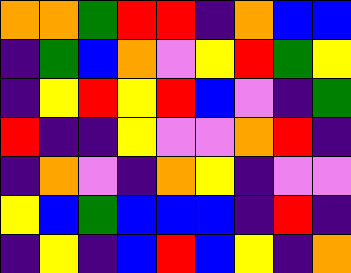[["orange", "orange", "green", "red", "red", "indigo", "orange", "blue", "blue"], ["indigo", "green", "blue", "orange", "violet", "yellow", "red", "green", "yellow"], ["indigo", "yellow", "red", "yellow", "red", "blue", "violet", "indigo", "green"], ["red", "indigo", "indigo", "yellow", "violet", "violet", "orange", "red", "indigo"], ["indigo", "orange", "violet", "indigo", "orange", "yellow", "indigo", "violet", "violet"], ["yellow", "blue", "green", "blue", "blue", "blue", "indigo", "red", "indigo"], ["indigo", "yellow", "indigo", "blue", "red", "blue", "yellow", "indigo", "orange"]]